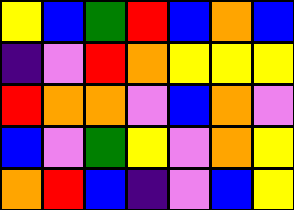[["yellow", "blue", "green", "red", "blue", "orange", "blue"], ["indigo", "violet", "red", "orange", "yellow", "yellow", "yellow"], ["red", "orange", "orange", "violet", "blue", "orange", "violet"], ["blue", "violet", "green", "yellow", "violet", "orange", "yellow"], ["orange", "red", "blue", "indigo", "violet", "blue", "yellow"]]